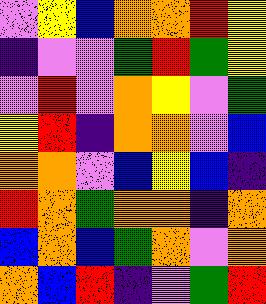[["violet", "yellow", "blue", "orange", "orange", "red", "yellow"], ["indigo", "violet", "violet", "green", "red", "green", "yellow"], ["violet", "red", "violet", "orange", "yellow", "violet", "green"], ["yellow", "red", "indigo", "orange", "orange", "violet", "blue"], ["orange", "orange", "violet", "blue", "yellow", "blue", "indigo"], ["red", "orange", "green", "orange", "orange", "indigo", "orange"], ["blue", "orange", "blue", "green", "orange", "violet", "orange"], ["orange", "blue", "red", "indigo", "violet", "green", "red"]]